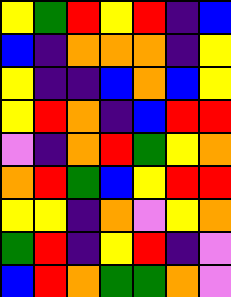[["yellow", "green", "red", "yellow", "red", "indigo", "blue"], ["blue", "indigo", "orange", "orange", "orange", "indigo", "yellow"], ["yellow", "indigo", "indigo", "blue", "orange", "blue", "yellow"], ["yellow", "red", "orange", "indigo", "blue", "red", "red"], ["violet", "indigo", "orange", "red", "green", "yellow", "orange"], ["orange", "red", "green", "blue", "yellow", "red", "red"], ["yellow", "yellow", "indigo", "orange", "violet", "yellow", "orange"], ["green", "red", "indigo", "yellow", "red", "indigo", "violet"], ["blue", "red", "orange", "green", "green", "orange", "violet"]]